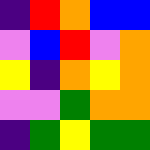[["indigo", "red", "orange", "blue", "blue"], ["violet", "blue", "red", "violet", "orange"], ["yellow", "indigo", "orange", "yellow", "orange"], ["violet", "violet", "green", "orange", "orange"], ["indigo", "green", "yellow", "green", "green"]]